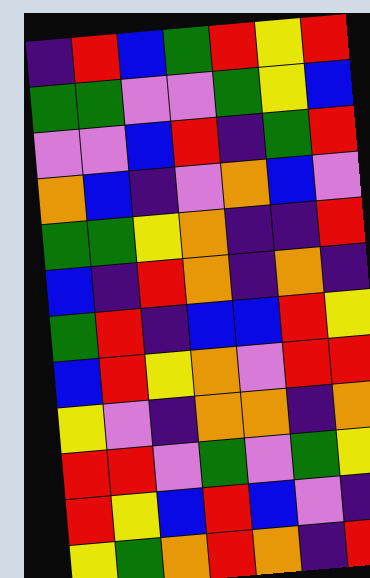[["indigo", "red", "blue", "green", "red", "yellow", "red"], ["green", "green", "violet", "violet", "green", "yellow", "blue"], ["violet", "violet", "blue", "red", "indigo", "green", "red"], ["orange", "blue", "indigo", "violet", "orange", "blue", "violet"], ["green", "green", "yellow", "orange", "indigo", "indigo", "red"], ["blue", "indigo", "red", "orange", "indigo", "orange", "indigo"], ["green", "red", "indigo", "blue", "blue", "red", "yellow"], ["blue", "red", "yellow", "orange", "violet", "red", "red"], ["yellow", "violet", "indigo", "orange", "orange", "indigo", "orange"], ["red", "red", "violet", "green", "violet", "green", "yellow"], ["red", "yellow", "blue", "red", "blue", "violet", "indigo"], ["yellow", "green", "orange", "red", "orange", "indigo", "red"]]